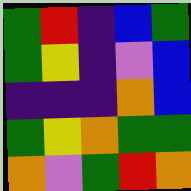[["green", "red", "indigo", "blue", "green"], ["green", "yellow", "indigo", "violet", "blue"], ["indigo", "indigo", "indigo", "orange", "blue"], ["green", "yellow", "orange", "green", "green"], ["orange", "violet", "green", "red", "orange"]]